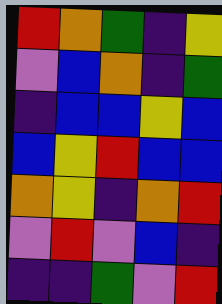[["red", "orange", "green", "indigo", "yellow"], ["violet", "blue", "orange", "indigo", "green"], ["indigo", "blue", "blue", "yellow", "blue"], ["blue", "yellow", "red", "blue", "blue"], ["orange", "yellow", "indigo", "orange", "red"], ["violet", "red", "violet", "blue", "indigo"], ["indigo", "indigo", "green", "violet", "red"]]